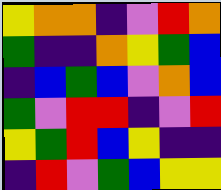[["yellow", "orange", "orange", "indigo", "violet", "red", "orange"], ["green", "indigo", "indigo", "orange", "yellow", "green", "blue"], ["indigo", "blue", "green", "blue", "violet", "orange", "blue"], ["green", "violet", "red", "red", "indigo", "violet", "red"], ["yellow", "green", "red", "blue", "yellow", "indigo", "indigo"], ["indigo", "red", "violet", "green", "blue", "yellow", "yellow"]]